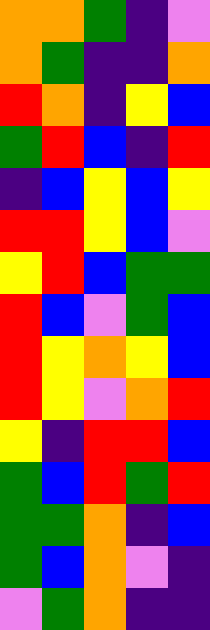[["orange", "orange", "green", "indigo", "violet"], ["orange", "green", "indigo", "indigo", "orange"], ["red", "orange", "indigo", "yellow", "blue"], ["green", "red", "blue", "indigo", "red"], ["indigo", "blue", "yellow", "blue", "yellow"], ["red", "red", "yellow", "blue", "violet"], ["yellow", "red", "blue", "green", "green"], ["red", "blue", "violet", "green", "blue"], ["red", "yellow", "orange", "yellow", "blue"], ["red", "yellow", "violet", "orange", "red"], ["yellow", "indigo", "red", "red", "blue"], ["green", "blue", "red", "green", "red"], ["green", "green", "orange", "indigo", "blue"], ["green", "blue", "orange", "violet", "indigo"], ["violet", "green", "orange", "indigo", "indigo"]]